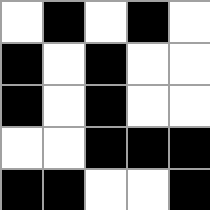[["white", "black", "white", "black", "white"], ["black", "white", "black", "white", "white"], ["black", "white", "black", "white", "white"], ["white", "white", "black", "black", "black"], ["black", "black", "white", "white", "black"]]